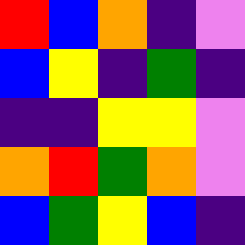[["red", "blue", "orange", "indigo", "violet"], ["blue", "yellow", "indigo", "green", "indigo"], ["indigo", "indigo", "yellow", "yellow", "violet"], ["orange", "red", "green", "orange", "violet"], ["blue", "green", "yellow", "blue", "indigo"]]